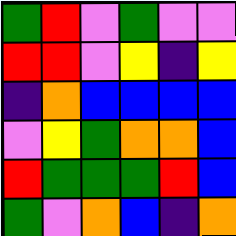[["green", "red", "violet", "green", "violet", "violet"], ["red", "red", "violet", "yellow", "indigo", "yellow"], ["indigo", "orange", "blue", "blue", "blue", "blue"], ["violet", "yellow", "green", "orange", "orange", "blue"], ["red", "green", "green", "green", "red", "blue"], ["green", "violet", "orange", "blue", "indigo", "orange"]]